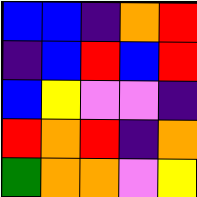[["blue", "blue", "indigo", "orange", "red"], ["indigo", "blue", "red", "blue", "red"], ["blue", "yellow", "violet", "violet", "indigo"], ["red", "orange", "red", "indigo", "orange"], ["green", "orange", "orange", "violet", "yellow"]]